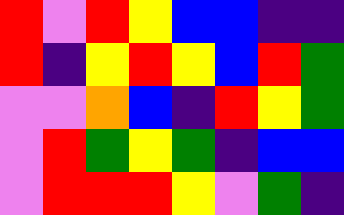[["red", "violet", "red", "yellow", "blue", "blue", "indigo", "indigo"], ["red", "indigo", "yellow", "red", "yellow", "blue", "red", "green"], ["violet", "violet", "orange", "blue", "indigo", "red", "yellow", "green"], ["violet", "red", "green", "yellow", "green", "indigo", "blue", "blue"], ["violet", "red", "red", "red", "yellow", "violet", "green", "indigo"]]